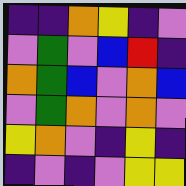[["indigo", "indigo", "orange", "yellow", "indigo", "violet"], ["violet", "green", "violet", "blue", "red", "indigo"], ["orange", "green", "blue", "violet", "orange", "blue"], ["violet", "green", "orange", "violet", "orange", "violet"], ["yellow", "orange", "violet", "indigo", "yellow", "indigo"], ["indigo", "violet", "indigo", "violet", "yellow", "yellow"]]